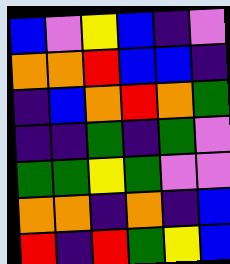[["blue", "violet", "yellow", "blue", "indigo", "violet"], ["orange", "orange", "red", "blue", "blue", "indigo"], ["indigo", "blue", "orange", "red", "orange", "green"], ["indigo", "indigo", "green", "indigo", "green", "violet"], ["green", "green", "yellow", "green", "violet", "violet"], ["orange", "orange", "indigo", "orange", "indigo", "blue"], ["red", "indigo", "red", "green", "yellow", "blue"]]